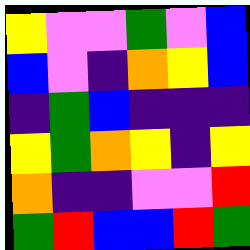[["yellow", "violet", "violet", "green", "violet", "blue"], ["blue", "violet", "indigo", "orange", "yellow", "blue"], ["indigo", "green", "blue", "indigo", "indigo", "indigo"], ["yellow", "green", "orange", "yellow", "indigo", "yellow"], ["orange", "indigo", "indigo", "violet", "violet", "red"], ["green", "red", "blue", "blue", "red", "green"]]